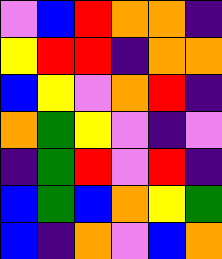[["violet", "blue", "red", "orange", "orange", "indigo"], ["yellow", "red", "red", "indigo", "orange", "orange"], ["blue", "yellow", "violet", "orange", "red", "indigo"], ["orange", "green", "yellow", "violet", "indigo", "violet"], ["indigo", "green", "red", "violet", "red", "indigo"], ["blue", "green", "blue", "orange", "yellow", "green"], ["blue", "indigo", "orange", "violet", "blue", "orange"]]